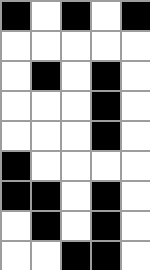[["black", "white", "black", "white", "black"], ["white", "white", "white", "white", "white"], ["white", "black", "white", "black", "white"], ["white", "white", "white", "black", "white"], ["white", "white", "white", "black", "white"], ["black", "white", "white", "white", "white"], ["black", "black", "white", "black", "white"], ["white", "black", "white", "black", "white"], ["white", "white", "black", "black", "white"]]